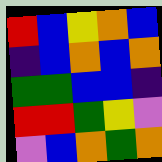[["red", "blue", "yellow", "orange", "blue"], ["indigo", "blue", "orange", "blue", "orange"], ["green", "green", "blue", "blue", "indigo"], ["red", "red", "green", "yellow", "violet"], ["violet", "blue", "orange", "green", "orange"]]